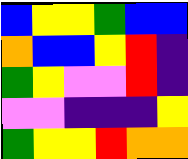[["blue", "yellow", "yellow", "green", "blue", "blue"], ["orange", "blue", "blue", "yellow", "red", "indigo"], ["green", "yellow", "violet", "violet", "red", "indigo"], ["violet", "violet", "indigo", "indigo", "indigo", "yellow"], ["green", "yellow", "yellow", "red", "orange", "orange"]]